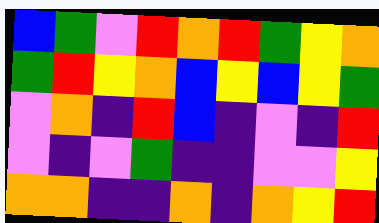[["blue", "green", "violet", "red", "orange", "red", "green", "yellow", "orange"], ["green", "red", "yellow", "orange", "blue", "yellow", "blue", "yellow", "green"], ["violet", "orange", "indigo", "red", "blue", "indigo", "violet", "indigo", "red"], ["violet", "indigo", "violet", "green", "indigo", "indigo", "violet", "violet", "yellow"], ["orange", "orange", "indigo", "indigo", "orange", "indigo", "orange", "yellow", "red"]]